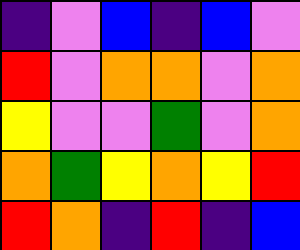[["indigo", "violet", "blue", "indigo", "blue", "violet"], ["red", "violet", "orange", "orange", "violet", "orange"], ["yellow", "violet", "violet", "green", "violet", "orange"], ["orange", "green", "yellow", "orange", "yellow", "red"], ["red", "orange", "indigo", "red", "indigo", "blue"]]